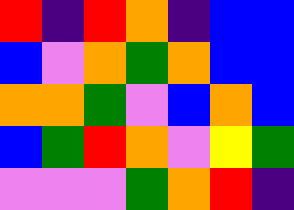[["red", "indigo", "red", "orange", "indigo", "blue", "blue"], ["blue", "violet", "orange", "green", "orange", "blue", "blue"], ["orange", "orange", "green", "violet", "blue", "orange", "blue"], ["blue", "green", "red", "orange", "violet", "yellow", "green"], ["violet", "violet", "violet", "green", "orange", "red", "indigo"]]